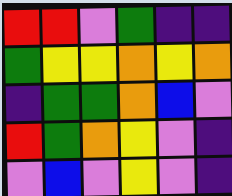[["red", "red", "violet", "green", "indigo", "indigo"], ["green", "yellow", "yellow", "orange", "yellow", "orange"], ["indigo", "green", "green", "orange", "blue", "violet"], ["red", "green", "orange", "yellow", "violet", "indigo"], ["violet", "blue", "violet", "yellow", "violet", "indigo"]]